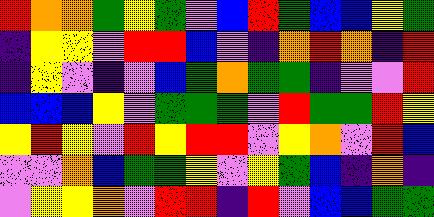[["red", "orange", "orange", "green", "yellow", "green", "violet", "blue", "red", "green", "blue", "blue", "yellow", "green"], ["indigo", "yellow", "yellow", "violet", "red", "red", "blue", "violet", "indigo", "orange", "red", "orange", "indigo", "red"], ["indigo", "yellow", "violet", "indigo", "violet", "blue", "green", "orange", "green", "green", "indigo", "violet", "violet", "red"], ["blue", "blue", "blue", "yellow", "violet", "green", "green", "green", "violet", "red", "green", "green", "red", "yellow"], ["yellow", "red", "yellow", "violet", "red", "yellow", "red", "red", "violet", "yellow", "orange", "violet", "red", "blue"], ["violet", "violet", "orange", "blue", "green", "green", "yellow", "violet", "yellow", "green", "blue", "indigo", "orange", "indigo"], ["violet", "yellow", "yellow", "orange", "violet", "red", "red", "indigo", "red", "violet", "blue", "blue", "green", "green"]]